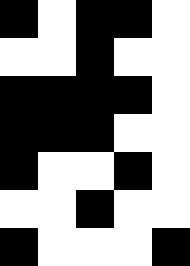[["black", "white", "black", "black", "white"], ["white", "white", "black", "white", "white"], ["black", "black", "black", "black", "white"], ["black", "black", "black", "white", "white"], ["black", "white", "white", "black", "white"], ["white", "white", "black", "white", "white"], ["black", "white", "white", "white", "black"]]